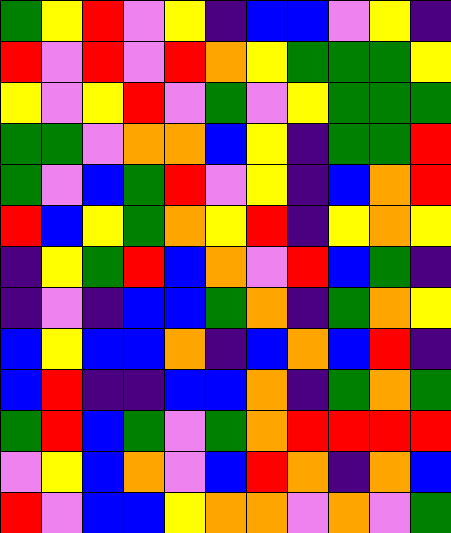[["green", "yellow", "red", "violet", "yellow", "indigo", "blue", "blue", "violet", "yellow", "indigo"], ["red", "violet", "red", "violet", "red", "orange", "yellow", "green", "green", "green", "yellow"], ["yellow", "violet", "yellow", "red", "violet", "green", "violet", "yellow", "green", "green", "green"], ["green", "green", "violet", "orange", "orange", "blue", "yellow", "indigo", "green", "green", "red"], ["green", "violet", "blue", "green", "red", "violet", "yellow", "indigo", "blue", "orange", "red"], ["red", "blue", "yellow", "green", "orange", "yellow", "red", "indigo", "yellow", "orange", "yellow"], ["indigo", "yellow", "green", "red", "blue", "orange", "violet", "red", "blue", "green", "indigo"], ["indigo", "violet", "indigo", "blue", "blue", "green", "orange", "indigo", "green", "orange", "yellow"], ["blue", "yellow", "blue", "blue", "orange", "indigo", "blue", "orange", "blue", "red", "indigo"], ["blue", "red", "indigo", "indigo", "blue", "blue", "orange", "indigo", "green", "orange", "green"], ["green", "red", "blue", "green", "violet", "green", "orange", "red", "red", "red", "red"], ["violet", "yellow", "blue", "orange", "violet", "blue", "red", "orange", "indigo", "orange", "blue"], ["red", "violet", "blue", "blue", "yellow", "orange", "orange", "violet", "orange", "violet", "green"]]